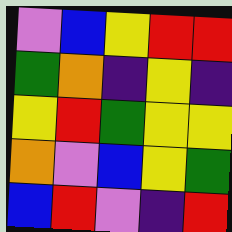[["violet", "blue", "yellow", "red", "red"], ["green", "orange", "indigo", "yellow", "indigo"], ["yellow", "red", "green", "yellow", "yellow"], ["orange", "violet", "blue", "yellow", "green"], ["blue", "red", "violet", "indigo", "red"]]